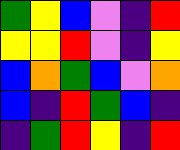[["green", "yellow", "blue", "violet", "indigo", "red"], ["yellow", "yellow", "red", "violet", "indigo", "yellow"], ["blue", "orange", "green", "blue", "violet", "orange"], ["blue", "indigo", "red", "green", "blue", "indigo"], ["indigo", "green", "red", "yellow", "indigo", "red"]]